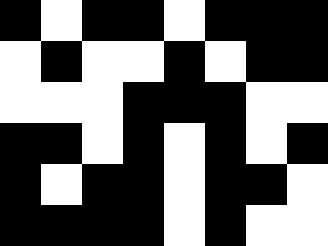[["black", "white", "black", "black", "white", "black", "black", "black"], ["white", "black", "white", "white", "black", "white", "black", "black"], ["white", "white", "white", "black", "black", "black", "white", "white"], ["black", "black", "white", "black", "white", "black", "white", "black"], ["black", "white", "black", "black", "white", "black", "black", "white"], ["black", "black", "black", "black", "white", "black", "white", "white"]]